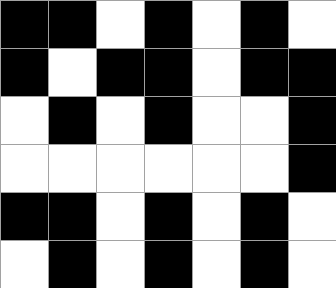[["black", "black", "white", "black", "white", "black", "white"], ["black", "white", "black", "black", "white", "black", "black"], ["white", "black", "white", "black", "white", "white", "black"], ["white", "white", "white", "white", "white", "white", "black"], ["black", "black", "white", "black", "white", "black", "white"], ["white", "black", "white", "black", "white", "black", "white"]]